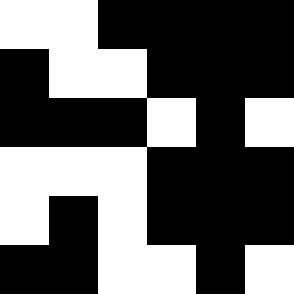[["white", "white", "black", "black", "black", "black"], ["black", "white", "white", "black", "black", "black"], ["black", "black", "black", "white", "black", "white"], ["white", "white", "white", "black", "black", "black"], ["white", "black", "white", "black", "black", "black"], ["black", "black", "white", "white", "black", "white"]]